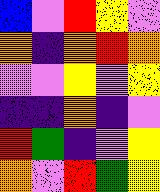[["blue", "violet", "red", "yellow", "violet"], ["orange", "indigo", "orange", "red", "orange"], ["violet", "violet", "yellow", "violet", "yellow"], ["indigo", "indigo", "orange", "indigo", "violet"], ["red", "green", "indigo", "violet", "yellow"], ["orange", "violet", "red", "green", "yellow"]]